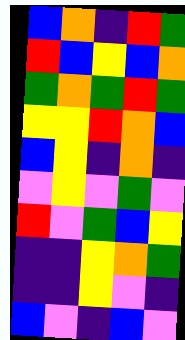[["blue", "orange", "indigo", "red", "green"], ["red", "blue", "yellow", "blue", "orange"], ["green", "orange", "green", "red", "green"], ["yellow", "yellow", "red", "orange", "blue"], ["blue", "yellow", "indigo", "orange", "indigo"], ["violet", "yellow", "violet", "green", "violet"], ["red", "violet", "green", "blue", "yellow"], ["indigo", "indigo", "yellow", "orange", "green"], ["indigo", "indigo", "yellow", "violet", "indigo"], ["blue", "violet", "indigo", "blue", "violet"]]